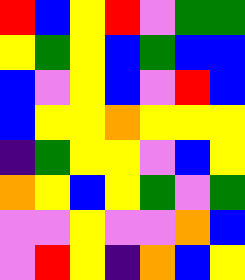[["red", "blue", "yellow", "red", "violet", "green", "green"], ["yellow", "green", "yellow", "blue", "green", "blue", "blue"], ["blue", "violet", "yellow", "blue", "violet", "red", "blue"], ["blue", "yellow", "yellow", "orange", "yellow", "yellow", "yellow"], ["indigo", "green", "yellow", "yellow", "violet", "blue", "yellow"], ["orange", "yellow", "blue", "yellow", "green", "violet", "green"], ["violet", "violet", "yellow", "violet", "violet", "orange", "blue"], ["violet", "red", "yellow", "indigo", "orange", "blue", "yellow"]]